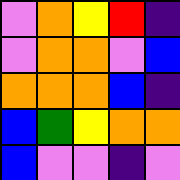[["violet", "orange", "yellow", "red", "indigo"], ["violet", "orange", "orange", "violet", "blue"], ["orange", "orange", "orange", "blue", "indigo"], ["blue", "green", "yellow", "orange", "orange"], ["blue", "violet", "violet", "indigo", "violet"]]